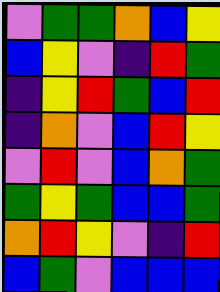[["violet", "green", "green", "orange", "blue", "yellow"], ["blue", "yellow", "violet", "indigo", "red", "green"], ["indigo", "yellow", "red", "green", "blue", "red"], ["indigo", "orange", "violet", "blue", "red", "yellow"], ["violet", "red", "violet", "blue", "orange", "green"], ["green", "yellow", "green", "blue", "blue", "green"], ["orange", "red", "yellow", "violet", "indigo", "red"], ["blue", "green", "violet", "blue", "blue", "blue"]]